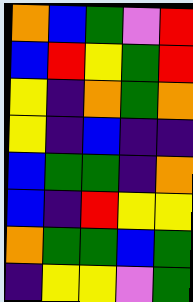[["orange", "blue", "green", "violet", "red"], ["blue", "red", "yellow", "green", "red"], ["yellow", "indigo", "orange", "green", "orange"], ["yellow", "indigo", "blue", "indigo", "indigo"], ["blue", "green", "green", "indigo", "orange"], ["blue", "indigo", "red", "yellow", "yellow"], ["orange", "green", "green", "blue", "green"], ["indigo", "yellow", "yellow", "violet", "green"]]